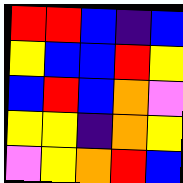[["red", "red", "blue", "indigo", "blue"], ["yellow", "blue", "blue", "red", "yellow"], ["blue", "red", "blue", "orange", "violet"], ["yellow", "yellow", "indigo", "orange", "yellow"], ["violet", "yellow", "orange", "red", "blue"]]